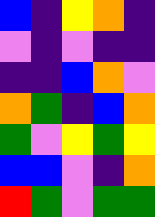[["blue", "indigo", "yellow", "orange", "indigo"], ["violet", "indigo", "violet", "indigo", "indigo"], ["indigo", "indigo", "blue", "orange", "violet"], ["orange", "green", "indigo", "blue", "orange"], ["green", "violet", "yellow", "green", "yellow"], ["blue", "blue", "violet", "indigo", "orange"], ["red", "green", "violet", "green", "green"]]